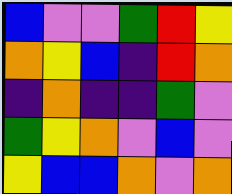[["blue", "violet", "violet", "green", "red", "yellow"], ["orange", "yellow", "blue", "indigo", "red", "orange"], ["indigo", "orange", "indigo", "indigo", "green", "violet"], ["green", "yellow", "orange", "violet", "blue", "violet"], ["yellow", "blue", "blue", "orange", "violet", "orange"]]